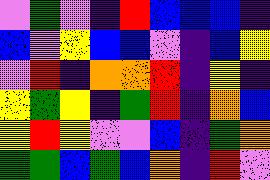[["violet", "green", "violet", "indigo", "red", "blue", "blue", "blue", "indigo"], ["blue", "violet", "yellow", "blue", "blue", "violet", "indigo", "blue", "yellow"], ["violet", "red", "indigo", "orange", "orange", "red", "indigo", "yellow", "indigo"], ["yellow", "green", "yellow", "indigo", "green", "red", "indigo", "orange", "blue"], ["yellow", "red", "yellow", "violet", "violet", "blue", "indigo", "green", "orange"], ["green", "green", "blue", "green", "blue", "orange", "indigo", "red", "violet"]]